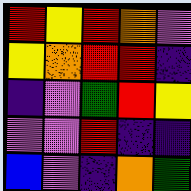[["red", "yellow", "red", "orange", "violet"], ["yellow", "orange", "red", "red", "indigo"], ["indigo", "violet", "green", "red", "yellow"], ["violet", "violet", "red", "indigo", "indigo"], ["blue", "violet", "indigo", "orange", "green"]]